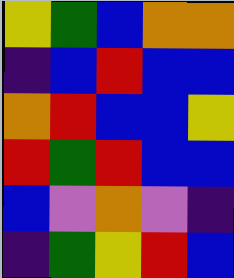[["yellow", "green", "blue", "orange", "orange"], ["indigo", "blue", "red", "blue", "blue"], ["orange", "red", "blue", "blue", "yellow"], ["red", "green", "red", "blue", "blue"], ["blue", "violet", "orange", "violet", "indigo"], ["indigo", "green", "yellow", "red", "blue"]]